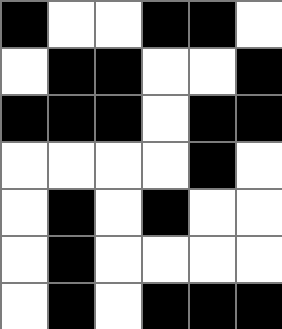[["black", "white", "white", "black", "black", "white"], ["white", "black", "black", "white", "white", "black"], ["black", "black", "black", "white", "black", "black"], ["white", "white", "white", "white", "black", "white"], ["white", "black", "white", "black", "white", "white"], ["white", "black", "white", "white", "white", "white"], ["white", "black", "white", "black", "black", "black"]]